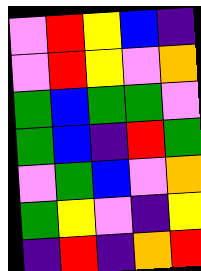[["violet", "red", "yellow", "blue", "indigo"], ["violet", "red", "yellow", "violet", "orange"], ["green", "blue", "green", "green", "violet"], ["green", "blue", "indigo", "red", "green"], ["violet", "green", "blue", "violet", "orange"], ["green", "yellow", "violet", "indigo", "yellow"], ["indigo", "red", "indigo", "orange", "red"]]